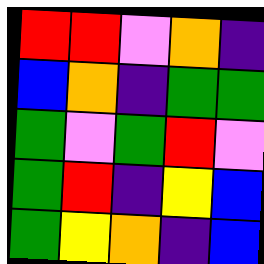[["red", "red", "violet", "orange", "indigo"], ["blue", "orange", "indigo", "green", "green"], ["green", "violet", "green", "red", "violet"], ["green", "red", "indigo", "yellow", "blue"], ["green", "yellow", "orange", "indigo", "blue"]]